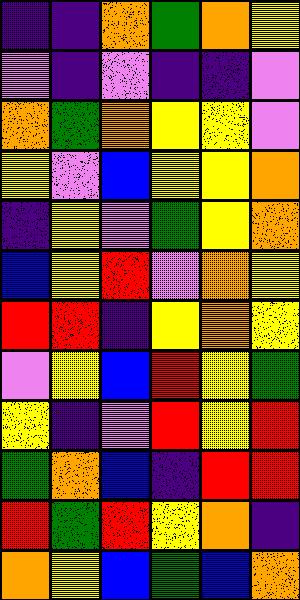[["indigo", "indigo", "orange", "green", "orange", "yellow"], ["violet", "indigo", "violet", "indigo", "indigo", "violet"], ["orange", "green", "orange", "yellow", "yellow", "violet"], ["yellow", "violet", "blue", "yellow", "yellow", "orange"], ["indigo", "yellow", "violet", "green", "yellow", "orange"], ["blue", "yellow", "red", "violet", "orange", "yellow"], ["red", "red", "indigo", "yellow", "orange", "yellow"], ["violet", "yellow", "blue", "red", "yellow", "green"], ["yellow", "indigo", "violet", "red", "yellow", "red"], ["green", "orange", "blue", "indigo", "red", "red"], ["red", "green", "red", "yellow", "orange", "indigo"], ["orange", "yellow", "blue", "green", "blue", "orange"]]